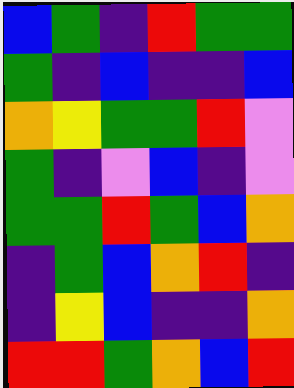[["blue", "green", "indigo", "red", "green", "green"], ["green", "indigo", "blue", "indigo", "indigo", "blue"], ["orange", "yellow", "green", "green", "red", "violet"], ["green", "indigo", "violet", "blue", "indigo", "violet"], ["green", "green", "red", "green", "blue", "orange"], ["indigo", "green", "blue", "orange", "red", "indigo"], ["indigo", "yellow", "blue", "indigo", "indigo", "orange"], ["red", "red", "green", "orange", "blue", "red"]]